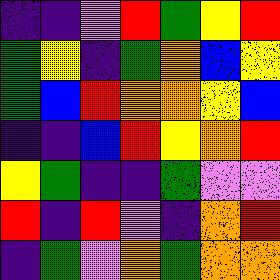[["indigo", "indigo", "violet", "red", "green", "yellow", "red"], ["green", "yellow", "indigo", "green", "orange", "blue", "yellow"], ["green", "blue", "red", "orange", "orange", "yellow", "blue"], ["indigo", "indigo", "blue", "red", "yellow", "orange", "red"], ["yellow", "green", "indigo", "indigo", "green", "violet", "violet"], ["red", "indigo", "red", "violet", "indigo", "orange", "red"], ["indigo", "green", "violet", "orange", "green", "orange", "orange"]]